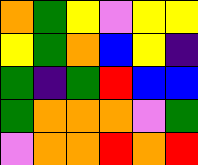[["orange", "green", "yellow", "violet", "yellow", "yellow"], ["yellow", "green", "orange", "blue", "yellow", "indigo"], ["green", "indigo", "green", "red", "blue", "blue"], ["green", "orange", "orange", "orange", "violet", "green"], ["violet", "orange", "orange", "red", "orange", "red"]]